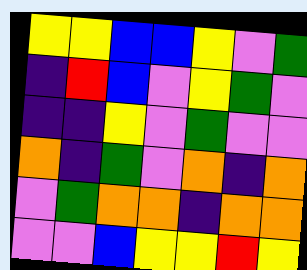[["yellow", "yellow", "blue", "blue", "yellow", "violet", "green"], ["indigo", "red", "blue", "violet", "yellow", "green", "violet"], ["indigo", "indigo", "yellow", "violet", "green", "violet", "violet"], ["orange", "indigo", "green", "violet", "orange", "indigo", "orange"], ["violet", "green", "orange", "orange", "indigo", "orange", "orange"], ["violet", "violet", "blue", "yellow", "yellow", "red", "yellow"]]